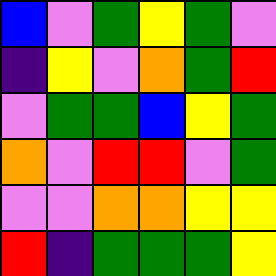[["blue", "violet", "green", "yellow", "green", "violet"], ["indigo", "yellow", "violet", "orange", "green", "red"], ["violet", "green", "green", "blue", "yellow", "green"], ["orange", "violet", "red", "red", "violet", "green"], ["violet", "violet", "orange", "orange", "yellow", "yellow"], ["red", "indigo", "green", "green", "green", "yellow"]]